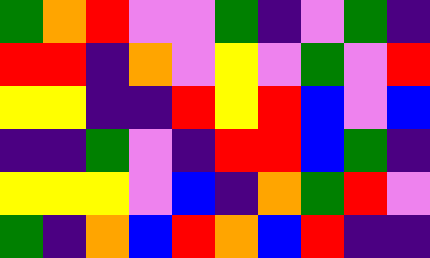[["green", "orange", "red", "violet", "violet", "green", "indigo", "violet", "green", "indigo"], ["red", "red", "indigo", "orange", "violet", "yellow", "violet", "green", "violet", "red"], ["yellow", "yellow", "indigo", "indigo", "red", "yellow", "red", "blue", "violet", "blue"], ["indigo", "indigo", "green", "violet", "indigo", "red", "red", "blue", "green", "indigo"], ["yellow", "yellow", "yellow", "violet", "blue", "indigo", "orange", "green", "red", "violet"], ["green", "indigo", "orange", "blue", "red", "orange", "blue", "red", "indigo", "indigo"]]